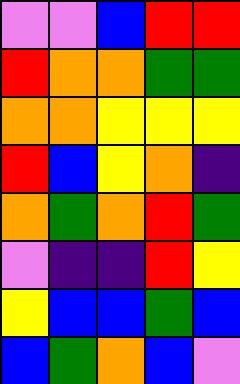[["violet", "violet", "blue", "red", "red"], ["red", "orange", "orange", "green", "green"], ["orange", "orange", "yellow", "yellow", "yellow"], ["red", "blue", "yellow", "orange", "indigo"], ["orange", "green", "orange", "red", "green"], ["violet", "indigo", "indigo", "red", "yellow"], ["yellow", "blue", "blue", "green", "blue"], ["blue", "green", "orange", "blue", "violet"]]